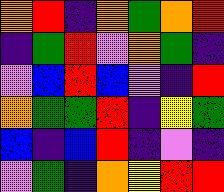[["orange", "red", "indigo", "orange", "green", "orange", "red"], ["indigo", "green", "red", "violet", "orange", "green", "indigo"], ["violet", "blue", "red", "blue", "violet", "indigo", "red"], ["orange", "green", "green", "red", "indigo", "yellow", "green"], ["blue", "indigo", "blue", "red", "indigo", "violet", "indigo"], ["violet", "green", "indigo", "orange", "yellow", "red", "red"]]